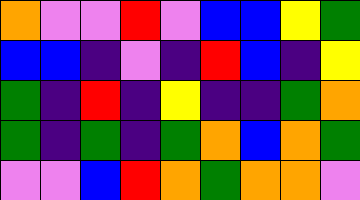[["orange", "violet", "violet", "red", "violet", "blue", "blue", "yellow", "green"], ["blue", "blue", "indigo", "violet", "indigo", "red", "blue", "indigo", "yellow"], ["green", "indigo", "red", "indigo", "yellow", "indigo", "indigo", "green", "orange"], ["green", "indigo", "green", "indigo", "green", "orange", "blue", "orange", "green"], ["violet", "violet", "blue", "red", "orange", "green", "orange", "orange", "violet"]]